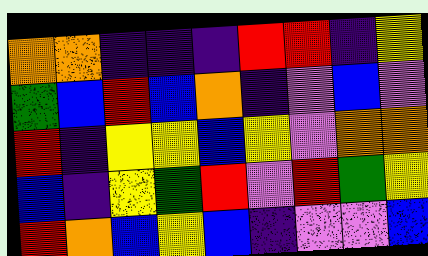[["orange", "orange", "indigo", "indigo", "indigo", "red", "red", "indigo", "yellow"], ["green", "blue", "red", "blue", "orange", "indigo", "violet", "blue", "violet"], ["red", "indigo", "yellow", "yellow", "blue", "yellow", "violet", "orange", "orange"], ["blue", "indigo", "yellow", "green", "red", "violet", "red", "green", "yellow"], ["red", "orange", "blue", "yellow", "blue", "indigo", "violet", "violet", "blue"]]